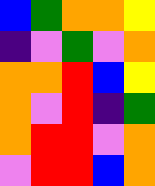[["blue", "green", "orange", "orange", "yellow"], ["indigo", "violet", "green", "violet", "orange"], ["orange", "orange", "red", "blue", "yellow"], ["orange", "violet", "red", "indigo", "green"], ["orange", "red", "red", "violet", "orange"], ["violet", "red", "red", "blue", "orange"]]